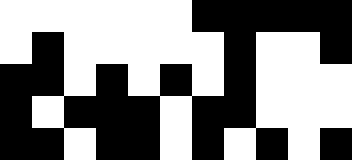[["white", "white", "white", "white", "white", "white", "black", "black", "black", "black", "black"], ["white", "black", "white", "white", "white", "white", "white", "black", "white", "white", "black"], ["black", "black", "white", "black", "white", "black", "white", "black", "white", "white", "white"], ["black", "white", "black", "black", "black", "white", "black", "black", "white", "white", "white"], ["black", "black", "white", "black", "black", "white", "black", "white", "black", "white", "black"]]